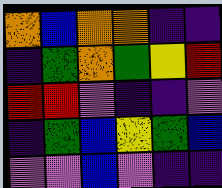[["orange", "blue", "orange", "orange", "indigo", "indigo"], ["indigo", "green", "orange", "green", "yellow", "red"], ["red", "red", "violet", "indigo", "indigo", "violet"], ["indigo", "green", "blue", "yellow", "green", "blue"], ["violet", "violet", "blue", "violet", "indigo", "indigo"]]